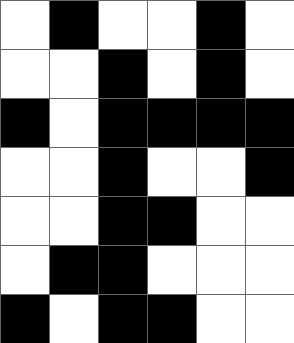[["white", "black", "white", "white", "black", "white"], ["white", "white", "black", "white", "black", "white"], ["black", "white", "black", "black", "black", "black"], ["white", "white", "black", "white", "white", "black"], ["white", "white", "black", "black", "white", "white"], ["white", "black", "black", "white", "white", "white"], ["black", "white", "black", "black", "white", "white"]]